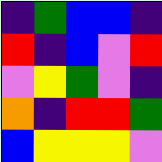[["indigo", "green", "blue", "blue", "indigo"], ["red", "indigo", "blue", "violet", "red"], ["violet", "yellow", "green", "violet", "indigo"], ["orange", "indigo", "red", "red", "green"], ["blue", "yellow", "yellow", "yellow", "violet"]]